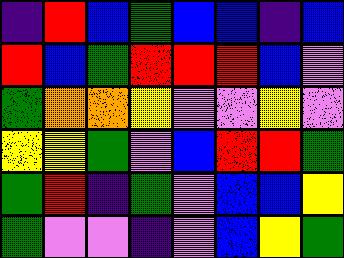[["indigo", "red", "blue", "green", "blue", "blue", "indigo", "blue"], ["red", "blue", "green", "red", "red", "red", "blue", "violet"], ["green", "orange", "orange", "yellow", "violet", "violet", "yellow", "violet"], ["yellow", "yellow", "green", "violet", "blue", "red", "red", "green"], ["green", "red", "indigo", "green", "violet", "blue", "blue", "yellow"], ["green", "violet", "violet", "indigo", "violet", "blue", "yellow", "green"]]